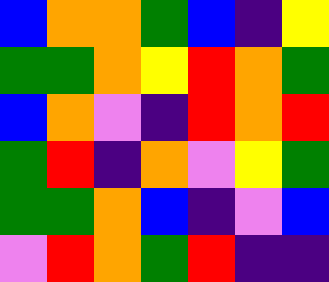[["blue", "orange", "orange", "green", "blue", "indigo", "yellow"], ["green", "green", "orange", "yellow", "red", "orange", "green"], ["blue", "orange", "violet", "indigo", "red", "orange", "red"], ["green", "red", "indigo", "orange", "violet", "yellow", "green"], ["green", "green", "orange", "blue", "indigo", "violet", "blue"], ["violet", "red", "orange", "green", "red", "indigo", "indigo"]]